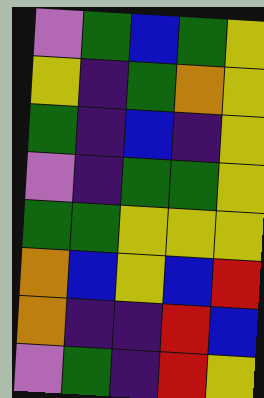[["violet", "green", "blue", "green", "yellow"], ["yellow", "indigo", "green", "orange", "yellow"], ["green", "indigo", "blue", "indigo", "yellow"], ["violet", "indigo", "green", "green", "yellow"], ["green", "green", "yellow", "yellow", "yellow"], ["orange", "blue", "yellow", "blue", "red"], ["orange", "indigo", "indigo", "red", "blue"], ["violet", "green", "indigo", "red", "yellow"]]